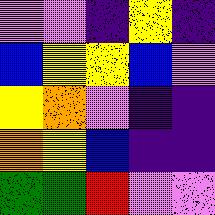[["violet", "violet", "indigo", "yellow", "indigo"], ["blue", "yellow", "yellow", "blue", "violet"], ["yellow", "orange", "violet", "indigo", "indigo"], ["orange", "yellow", "blue", "indigo", "indigo"], ["green", "green", "red", "violet", "violet"]]